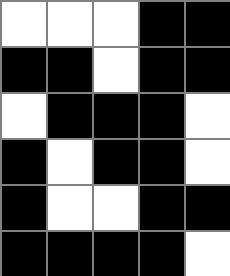[["white", "white", "white", "black", "black"], ["black", "black", "white", "black", "black"], ["white", "black", "black", "black", "white"], ["black", "white", "black", "black", "white"], ["black", "white", "white", "black", "black"], ["black", "black", "black", "black", "white"]]